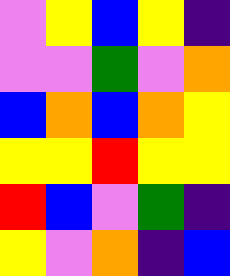[["violet", "yellow", "blue", "yellow", "indigo"], ["violet", "violet", "green", "violet", "orange"], ["blue", "orange", "blue", "orange", "yellow"], ["yellow", "yellow", "red", "yellow", "yellow"], ["red", "blue", "violet", "green", "indigo"], ["yellow", "violet", "orange", "indigo", "blue"]]